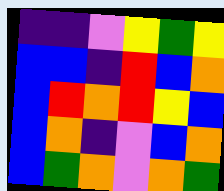[["indigo", "indigo", "violet", "yellow", "green", "yellow"], ["blue", "blue", "indigo", "red", "blue", "orange"], ["blue", "red", "orange", "red", "yellow", "blue"], ["blue", "orange", "indigo", "violet", "blue", "orange"], ["blue", "green", "orange", "violet", "orange", "green"]]